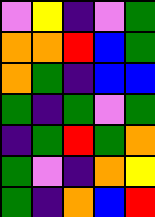[["violet", "yellow", "indigo", "violet", "green"], ["orange", "orange", "red", "blue", "green"], ["orange", "green", "indigo", "blue", "blue"], ["green", "indigo", "green", "violet", "green"], ["indigo", "green", "red", "green", "orange"], ["green", "violet", "indigo", "orange", "yellow"], ["green", "indigo", "orange", "blue", "red"]]